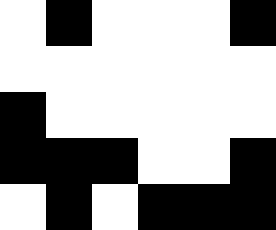[["white", "black", "white", "white", "white", "black"], ["white", "white", "white", "white", "white", "white"], ["black", "white", "white", "white", "white", "white"], ["black", "black", "black", "white", "white", "black"], ["white", "black", "white", "black", "black", "black"]]